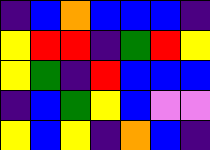[["indigo", "blue", "orange", "blue", "blue", "blue", "indigo"], ["yellow", "red", "red", "indigo", "green", "red", "yellow"], ["yellow", "green", "indigo", "red", "blue", "blue", "blue"], ["indigo", "blue", "green", "yellow", "blue", "violet", "violet"], ["yellow", "blue", "yellow", "indigo", "orange", "blue", "indigo"]]